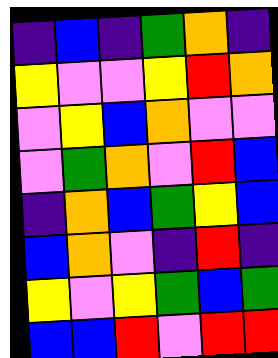[["indigo", "blue", "indigo", "green", "orange", "indigo"], ["yellow", "violet", "violet", "yellow", "red", "orange"], ["violet", "yellow", "blue", "orange", "violet", "violet"], ["violet", "green", "orange", "violet", "red", "blue"], ["indigo", "orange", "blue", "green", "yellow", "blue"], ["blue", "orange", "violet", "indigo", "red", "indigo"], ["yellow", "violet", "yellow", "green", "blue", "green"], ["blue", "blue", "red", "violet", "red", "red"]]